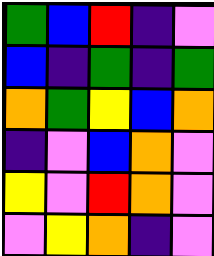[["green", "blue", "red", "indigo", "violet"], ["blue", "indigo", "green", "indigo", "green"], ["orange", "green", "yellow", "blue", "orange"], ["indigo", "violet", "blue", "orange", "violet"], ["yellow", "violet", "red", "orange", "violet"], ["violet", "yellow", "orange", "indigo", "violet"]]